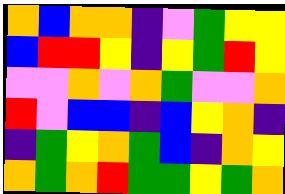[["orange", "blue", "orange", "orange", "indigo", "violet", "green", "yellow", "yellow"], ["blue", "red", "red", "yellow", "indigo", "yellow", "green", "red", "yellow"], ["violet", "violet", "orange", "violet", "orange", "green", "violet", "violet", "orange"], ["red", "violet", "blue", "blue", "indigo", "blue", "yellow", "orange", "indigo"], ["indigo", "green", "yellow", "orange", "green", "blue", "indigo", "orange", "yellow"], ["orange", "green", "orange", "red", "green", "green", "yellow", "green", "orange"]]